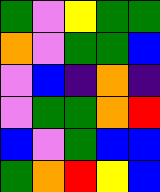[["green", "violet", "yellow", "green", "green"], ["orange", "violet", "green", "green", "blue"], ["violet", "blue", "indigo", "orange", "indigo"], ["violet", "green", "green", "orange", "red"], ["blue", "violet", "green", "blue", "blue"], ["green", "orange", "red", "yellow", "blue"]]